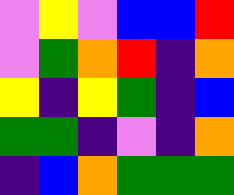[["violet", "yellow", "violet", "blue", "blue", "red"], ["violet", "green", "orange", "red", "indigo", "orange"], ["yellow", "indigo", "yellow", "green", "indigo", "blue"], ["green", "green", "indigo", "violet", "indigo", "orange"], ["indigo", "blue", "orange", "green", "green", "green"]]